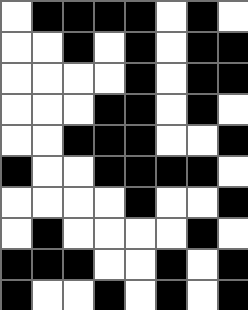[["white", "black", "black", "black", "black", "white", "black", "white"], ["white", "white", "black", "white", "black", "white", "black", "black"], ["white", "white", "white", "white", "black", "white", "black", "black"], ["white", "white", "white", "black", "black", "white", "black", "white"], ["white", "white", "black", "black", "black", "white", "white", "black"], ["black", "white", "white", "black", "black", "black", "black", "white"], ["white", "white", "white", "white", "black", "white", "white", "black"], ["white", "black", "white", "white", "white", "white", "black", "white"], ["black", "black", "black", "white", "white", "black", "white", "black"], ["black", "white", "white", "black", "white", "black", "white", "black"]]